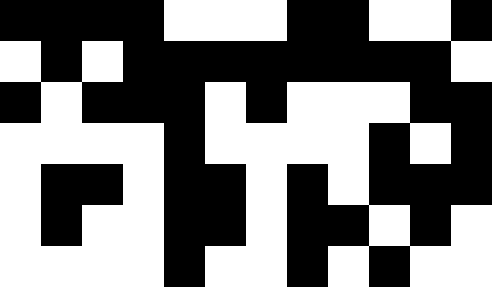[["black", "black", "black", "black", "white", "white", "white", "black", "black", "white", "white", "black"], ["white", "black", "white", "black", "black", "black", "black", "black", "black", "black", "black", "white"], ["black", "white", "black", "black", "black", "white", "black", "white", "white", "white", "black", "black"], ["white", "white", "white", "white", "black", "white", "white", "white", "white", "black", "white", "black"], ["white", "black", "black", "white", "black", "black", "white", "black", "white", "black", "black", "black"], ["white", "black", "white", "white", "black", "black", "white", "black", "black", "white", "black", "white"], ["white", "white", "white", "white", "black", "white", "white", "black", "white", "black", "white", "white"]]